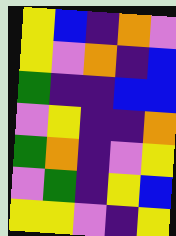[["yellow", "blue", "indigo", "orange", "violet"], ["yellow", "violet", "orange", "indigo", "blue"], ["green", "indigo", "indigo", "blue", "blue"], ["violet", "yellow", "indigo", "indigo", "orange"], ["green", "orange", "indigo", "violet", "yellow"], ["violet", "green", "indigo", "yellow", "blue"], ["yellow", "yellow", "violet", "indigo", "yellow"]]